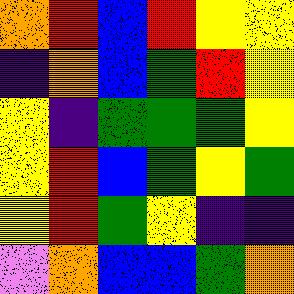[["orange", "red", "blue", "red", "yellow", "yellow"], ["indigo", "orange", "blue", "green", "red", "yellow"], ["yellow", "indigo", "green", "green", "green", "yellow"], ["yellow", "red", "blue", "green", "yellow", "green"], ["yellow", "red", "green", "yellow", "indigo", "indigo"], ["violet", "orange", "blue", "blue", "green", "orange"]]